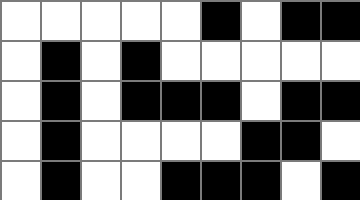[["white", "white", "white", "white", "white", "black", "white", "black", "black"], ["white", "black", "white", "black", "white", "white", "white", "white", "white"], ["white", "black", "white", "black", "black", "black", "white", "black", "black"], ["white", "black", "white", "white", "white", "white", "black", "black", "white"], ["white", "black", "white", "white", "black", "black", "black", "white", "black"]]